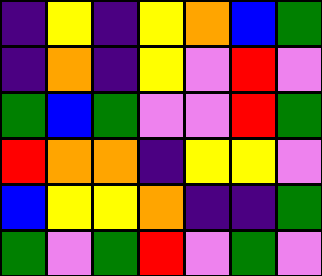[["indigo", "yellow", "indigo", "yellow", "orange", "blue", "green"], ["indigo", "orange", "indigo", "yellow", "violet", "red", "violet"], ["green", "blue", "green", "violet", "violet", "red", "green"], ["red", "orange", "orange", "indigo", "yellow", "yellow", "violet"], ["blue", "yellow", "yellow", "orange", "indigo", "indigo", "green"], ["green", "violet", "green", "red", "violet", "green", "violet"]]